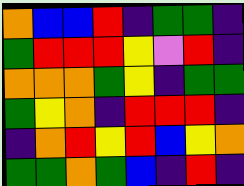[["orange", "blue", "blue", "red", "indigo", "green", "green", "indigo"], ["green", "red", "red", "red", "yellow", "violet", "red", "indigo"], ["orange", "orange", "orange", "green", "yellow", "indigo", "green", "green"], ["green", "yellow", "orange", "indigo", "red", "red", "red", "indigo"], ["indigo", "orange", "red", "yellow", "red", "blue", "yellow", "orange"], ["green", "green", "orange", "green", "blue", "indigo", "red", "indigo"]]